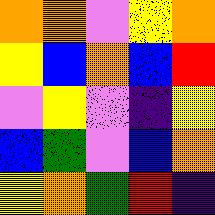[["orange", "orange", "violet", "yellow", "orange"], ["yellow", "blue", "orange", "blue", "red"], ["violet", "yellow", "violet", "indigo", "yellow"], ["blue", "green", "violet", "blue", "orange"], ["yellow", "orange", "green", "red", "indigo"]]